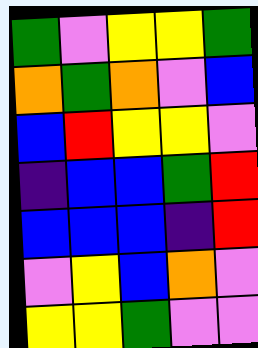[["green", "violet", "yellow", "yellow", "green"], ["orange", "green", "orange", "violet", "blue"], ["blue", "red", "yellow", "yellow", "violet"], ["indigo", "blue", "blue", "green", "red"], ["blue", "blue", "blue", "indigo", "red"], ["violet", "yellow", "blue", "orange", "violet"], ["yellow", "yellow", "green", "violet", "violet"]]